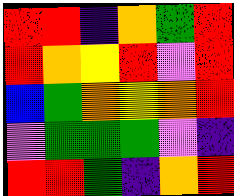[["red", "red", "indigo", "orange", "green", "red"], ["red", "orange", "yellow", "red", "violet", "red"], ["blue", "green", "orange", "yellow", "orange", "red"], ["violet", "green", "green", "green", "violet", "indigo"], ["red", "red", "green", "indigo", "orange", "red"]]